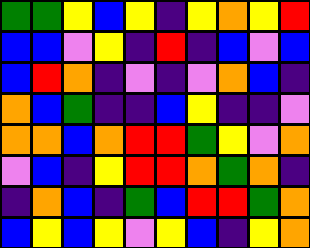[["green", "green", "yellow", "blue", "yellow", "indigo", "yellow", "orange", "yellow", "red"], ["blue", "blue", "violet", "yellow", "indigo", "red", "indigo", "blue", "violet", "blue"], ["blue", "red", "orange", "indigo", "violet", "indigo", "violet", "orange", "blue", "indigo"], ["orange", "blue", "green", "indigo", "indigo", "blue", "yellow", "indigo", "indigo", "violet"], ["orange", "orange", "blue", "orange", "red", "red", "green", "yellow", "violet", "orange"], ["violet", "blue", "indigo", "yellow", "red", "red", "orange", "green", "orange", "indigo"], ["indigo", "orange", "blue", "indigo", "green", "blue", "red", "red", "green", "orange"], ["blue", "yellow", "blue", "yellow", "violet", "yellow", "blue", "indigo", "yellow", "orange"]]